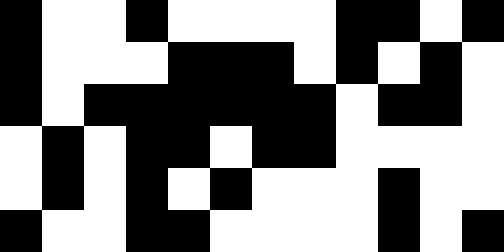[["black", "white", "white", "black", "white", "white", "white", "white", "black", "black", "white", "black"], ["black", "white", "white", "white", "black", "black", "black", "white", "black", "white", "black", "white"], ["black", "white", "black", "black", "black", "black", "black", "black", "white", "black", "black", "white"], ["white", "black", "white", "black", "black", "white", "black", "black", "white", "white", "white", "white"], ["white", "black", "white", "black", "white", "black", "white", "white", "white", "black", "white", "white"], ["black", "white", "white", "black", "black", "white", "white", "white", "white", "black", "white", "black"]]